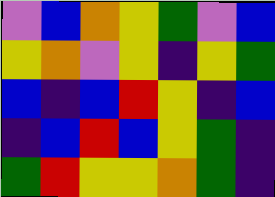[["violet", "blue", "orange", "yellow", "green", "violet", "blue"], ["yellow", "orange", "violet", "yellow", "indigo", "yellow", "green"], ["blue", "indigo", "blue", "red", "yellow", "indigo", "blue"], ["indigo", "blue", "red", "blue", "yellow", "green", "indigo"], ["green", "red", "yellow", "yellow", "orange", "green", "indigo"]]